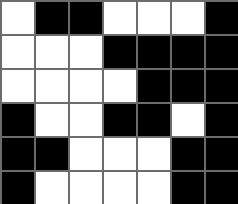[["white", "black", "black", "white", "white", "white", "black"], ["white", "white", "white", "black", "black", "black", "black"], ["white", "white", "white", "white", "black", "black", "black"], ["black", "white", "white", "black", "black", "white", "black"], ["black", "black", "white", "white", "white", "black", "black"], ["black", "white", "white", "white", "white", "black", "black"]]